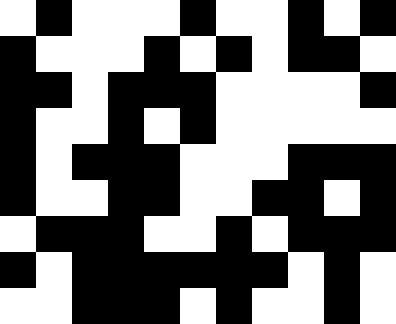[["white", "black", "white", "white", "white", "black", "white", "white", "black", "white", "black"], ["black", "white", "white", "white", "black", "white", "black", "white", "black", "black", "white"], ["black", "black", "white", "black", "black", "black", "white", "white", "white", "white", "black"], ["black", "white", "white", "black", "white", "black", "white", "white", "white", "white", "white"], ["black", "white", "black", "black", "black", "white", "white", "white", "black", "black", "black"], ["black", "white", "white", "black", "black", "white", "white", "black", "black", "white", "black"], ["white", "black", "black", "black", "white", "white", "black", "white", "black", "black", "black"], ["black", "white", "black", "black", "black", "black", "black", "black", "white", "black", "white"], ["white", "white", "black", "black", "black", "white", "black", "white", "white", "black", "white"]]